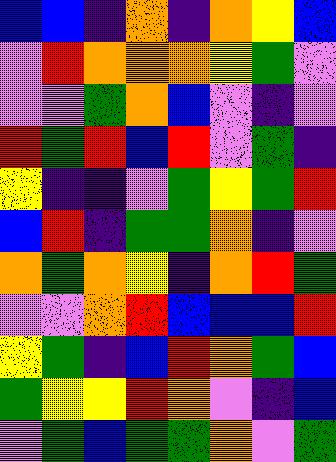[["blue", "blue", "indigo", "orange", "indigo", "orange", "yellow", "blue"], ["violet", "red", "orange", "orange", "orange", "yellow", "green", "violet"], ["violet", "violet", "green", "orange", "blue", "violet", "indigo", "violet"], ["red", "green", "red", "blue", "red", "violet", "green", "indigo"], ["yellow", "indigo", "indigo", "violet", "green", "yellow", "green", "red"], ["blue", "red", "indigo", "green", "green", "orange", "indigo", "violet"], ["orange", "green", "orange", "yellow", "indigo", "orange", "red", "green"], ["violet", "violet", "orange", "red", "blue", "blue", "blue", "red"], ["yellow", "green", "indigo", "blue", "red", "orange", "green", "blue"], ["green", "yellow", "yellow", "red", "orange", "violet", "indigo", "blue"], ["violet", "green", "blue", "green", "green", "orange", "violet", "green"]]